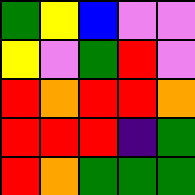[["green", "yellow", "blue", "violet", "violet"], ["yellow", "violet", "green", "red", "violet"], ["red", "orange", "red", "red", "orange"], ["red", "red", "red", "indigo", "green"], ["red", "orange", "green", "green", "green"]]